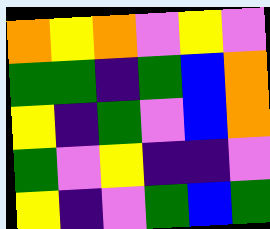[["orange", "yellow", "orange", "violet", "yellow", "violet"], ["green", "green", "indigo", "green", "blue", "orange"], ["yellow", "indigo", "green", "violet", "blue", "orange"], ["green", "violet", "yellow", "indigo", "indigo", "violet"], ["yellow", "indigo", "violet", "green", "blue", "green"]]